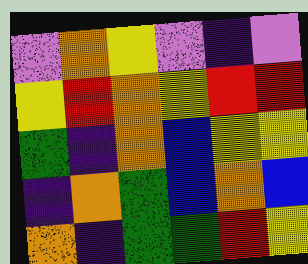[["violet", "orange", "yellow", "violet", "indigo", "violet"], ["yellow", "red", "orange", "yellow", "red", "red"], ["green", "indigo", "orange", "blue", "yellow", "yellow"], ["indigo", "orange", "green", "blue", "orange", "blue"], ["orange", "indigo", "green", "green", "red", "yellow"]]